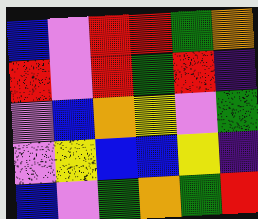[["blue", "violet", "red", "red", "green", "orange"], ["red", "violet", "red", "green", "red", "indigo"], ["violet", "blue", "orange", "yellow", "violet", "green"], ["violet", "yellow", "blue", "blue", "yellow", "indigo"], ["blue", "violet", "green", "orange", "green", "red"]]